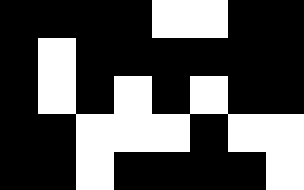[["black", "black", "black", "black", "white", "white", "black", "black"], ["black", "white", "black", "black", "black", "black", "black", "black"], ["black", "white", "black", "white", "black", "white", "black", "black"], ["black", "black", "white", "white", "white", "black", "white", "white"], ["black", "black", "white", "black", "black", "black", "black", "white"]]